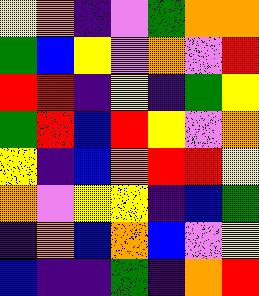[["yellow", "orange", "indigo", "violet", "green", "orange", "orange"], ["green", "blue", "yellow", "violet", "orange", "violet", "red"], ["red", "red", "indigo", "yellow", "indigo", "green", "yellow"], ["green", "red", "blue", "red", "yellow", "violet", "orange"], ["yellow", "indigo", "blue", "orange", "red", "red", "yellow"], ["orange", "violet", "yellow", "yellow", "indigo", "blue", "green"], ["indigo", "orange", "blue", "orange", "blue", "violet", "yellow"], ["blue", "indigo", "indigo", "green", "indigo", "orange", "red"]]